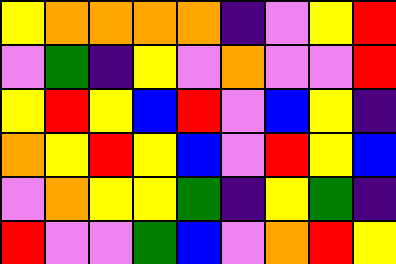[["yellow", "orange", "orange", "orange", "orange", "indigo", "violet", "yellow", "red"], ["violet", "green", "indigo", "yellow", "violet", "orange", "violet", "violet", "red"], ["yellow", "red", "yellow", "blue", "red", "violet", "blue", "yellow", "indigo"], ["orange", "yellow", "red", "yellow", "blue", "violet", "red", "yellow", "blue"], ["violet", "orange", "yellow", "yellow", "green", "indigo", "yellow", "green", "indigo"], ["red", "violet", "violet", "green", "blue", "violet", "orange", "red", "yellow"]]